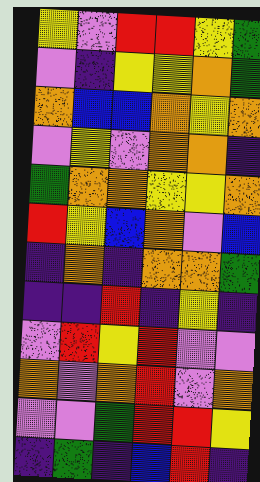[["yellow", "violet", "red", "red", "yellow", "green"], ["violet", "indigo", "yellow", "yellow", "orange", "green"], ["orange", "blue", "blue", "orange", "yellow", "orange"], ["violet", "yellow", "violet", "orange", "orange", "indigo"], ["green", "orange", "orange", "yellow", "yellow", "orange"], ["red", "yellow", "blue", "orange", "violet", "blue"], ["indigo", "orange", "indigo", "orange", "orange", "green"], ["indigo", "indigo", "red", "indigo", "yellow", "indigo"], ["violet", "red", "yellow", "red", "violet", "violet"], ["orange", "violet", "orange", "red", "violet", "orange"], ["violet", "violet", "green", "red", "red", "yellow"], ["indigo", "green", "indigo", "blue", "red", "indigo"]]